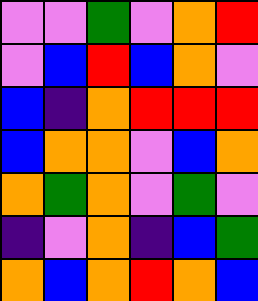[["violet", "violet", "green", "violet", "orange", "red"], ["violet", "blue", "red", "blue", "orange", "violet"], ["blue", "indigo", "orange", "red", "red", "red"], ["blue", "orange", "orange", "violet", "blue", "orange"], ["orange", "green", "orange", "violet", "green", "violet"], ["indigo", "violet", "orange", "indigo", "blue", "green"], ["orange", "blue", "orange", "red", "orange", "blue"]]